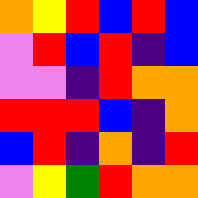[["orange", "yellow", "red", "blue", "red", "blue"], ["violet", "red", "blue", "red", "indigo", "blue"], ["violet", "violet", "indigo", "red", "orange", "orange"], ["red", "red", "red", "blue", "indigo", "orange"], ["blue", "red", "indigo", "orange", "indigo", "red"], ["violet", "yellow", "green", "red", "orange", "orange"]]